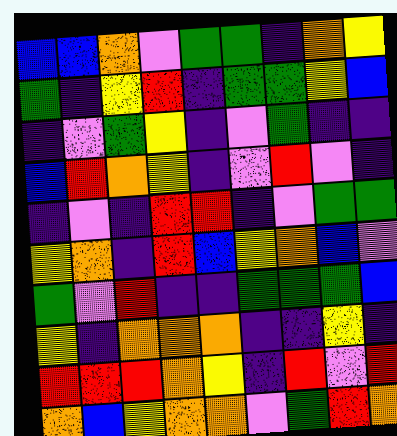[["blue", "blue", "orange", "violet", "green", "green", "indigo", "orange", "yellow"], ["green", "indigo", "yellow", "red", "indigo", "green", "green", "yellow", "blue"], ["indigo", "violet", "green", "yellow", "indigo", "violet", "green", "indigo", "indigo"], ["blue", "red", "orange", "yellow", "indigo", "violet", "red", "violet", "indigo"], ["indigo", "violet", "indigo", "red", "red", "indigo", "violet", "green", "green"], ["yellow", "orange", "indigo", "red", "blue", "yellow", "orange", "blue", "violet"], ["green", "violet", "red", "indigo", "indigo", "green", "green", "green", "blue"], ["yellow", "indigo", "orange", "orange", "orange", "indigo", "indigo", "yellow", "indigo"], ["red", "red", "red", "orange", "yellow", "indigo", "red", "violet", "red"], ["orange", "blue", "yellow", "orange", "orange", "violet", "green", "red", "orange"]]